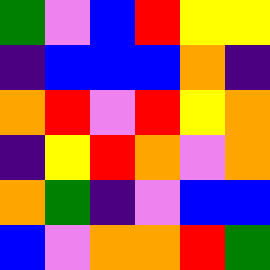[["green", "violet", "blue", "red", "yellow", "yellow"], ["indigo", "blue", "blue", "blue", "orange", "indigo"], ["orange", "red", "violet", "red", "yellow", "orange"], ["indigo", "yellow", "red", "orange", "violet", "orange"], ["orange", "green", "indigo", "violet", "blue", "blue"], ["blue", "violet", "orange", "orange", "red", "green"]]